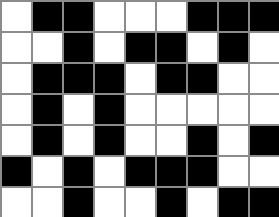[["white", "black", "black", "white", "white", "white", "black", "black", "black"], ["white", "white", "black", "white", "black", "black", "white", "black", "white"], ["white", "black", "black", "black", "white", "black", "black", "white", "white"], ["white", "black", "white", "black", "white", "white", "white", "white", "white"], ["white", "black", "white", "black", "white", "white", "black", "white", "black"], ["black", "white", "black", "white", "black", "black", "black", "white", "white"], ["white", "white", "black", "white", "white", "black", "white", "black", "black"]]